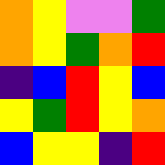[["orange", "yellow", "violet", "violet", "green"], ["orange", "yellow", "green", "orange", "red"], ["indigo", "blue", "red", "yellow", "blue"], ["yellow", "green", "red", "yellow", "orange"], ["blue", "yellow", "yellow", "indigo", "red"]]